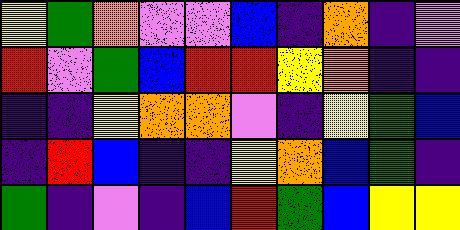[["yellow", "green", "orange", "violet", "violet", "blue", "indigo", "orange", "indigo", "violet"], ["red", "violet", "green", "blue", "red", "red", "yellow", "orange", "indigo", "indigo"], ["indigo", "indigo", "yellow", "orange", "orange", "violet", "indigo", "yellow", "green", "blue"], ["indigo", "red", "blue", "indigo", "indigo", "yellow", "orange", "blue", "green", "indigo"], ["green", "indigo", "violet", "indigo", "blue", "red", "green", "blue", "yellow", "yellow"]]